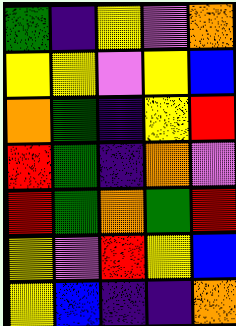[["green", "indigo", "yellow", "violet", "orange"], ["yellow", "yellow", "violet", "yellow", "blue"], ["orange", "green", "indigo", "yellow", "red"], ["red", "green", "indigo", "orange", "violet"], ["red", "green", "orange", "green", "red"], ["yellow", "violet", "red", "yellow", "blue"], ["yellow", "blue", "indigo", "indigo", "orange"]]